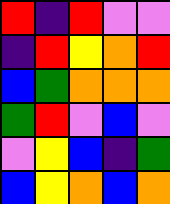[["red", "indigo", "red", "violet", "violet"], ["indigo", "red", "yellow", "orange", "red"], ["blue", "green", "orange", "orange", "orange"], ["green", "red", "violet", "blue", "violet"], ["violet", "yellow", "blue", "indigo", "green"], ["blue", "yellow", "orange", "blue", "orange"]]